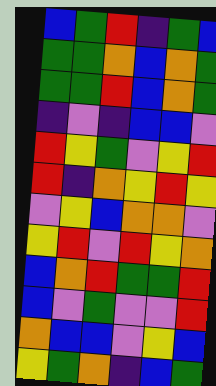[["blue", "green", "red", "indigo", "green", "blue"], ["green", "green", "orange", "blue", "orange", "green"], ["green", "green", "red", "blue", "orange", "green"], ["indigo", "violet", "indigo", "blue", "blue", "violet"], ["red", "yellow", "green", "violet", "yellow", "red"], ["red", "indigo", "orange", "yellow", "red", "yellow"], ["violet", "yellow", "blue", "orange", "orange", "violet"], ["yellow", "red", "violet", "red", "yellow", "orange"], ["blue", "orange", "red", "green", "green", "red"], ["blue", "violet", "green", "violet", "violet", "red"], ["orange", "blue", "blue", "violet", "yellow", "blue"], ["yellow", "green", "orange", "indigo", "blue", "green"]]